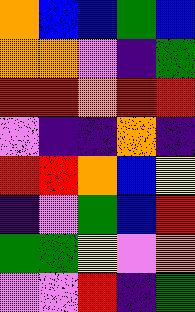[["orange", "blue", "blue", "green", "blue"], ["orange", "orange", "violet", "indigo", "green"], ["red", "red", "orange", "red", "red"], ["violet", "indigo", "indigo", "orange", "indigo"], ["red", "red", "orange", "blue", "yellow"], ["indigo", "violet", "green", "blue", "red"], ["green", "green", "yellow", "violet", "orange"], ["violet", "violet", "red", "indigo", "green"]]